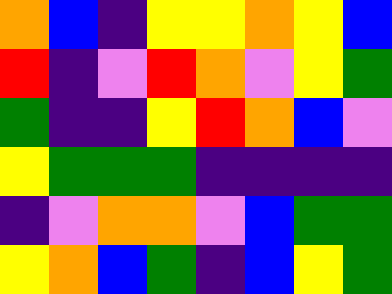[["orange", "blue", "indigo", "yellow", "yellow", "orange", "yellow", "blue"], ["red", "indigo", "violet", "red", "orange", "violet", "yellow", "green"], ["green", "indigo", "indigo", "yellow", "red", "orange", "blue", "violet"], ["yellow", "green", "green", "green", "indigo", "indigo", "indigo", "indigo"], ["indigo", "violet", "orange", "orange", "violet", "blue", "green", "green"], ["yellow", "orange", "blue", "green", "indigo", "blue", "yellow", "green"]]